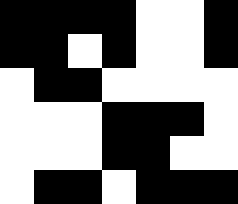[["black", "black", "black", "black", "white", "white", "black"], ["black", "black", "white", "black", "white", "white", "black"], ["white", "black", "black", "white", "white", "white", "white"], ["white", "white", "white", "black", "black", "black", "white"], ["white", "white", "white", "black", "black", "white", "white"], ["white", "black", "black", "white", "black", "black", "black"]]